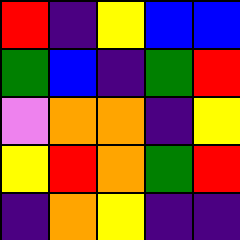[["red", "indigo", "yellow", "blue", "blue"], ["green", "blue", "indigo", "green", "red"], ["violet", "orange", "orange", "indigo", "yellow"], ["yellow", "red", "orange", "green", "red"], ["indigo", "orange", "yellow", "indigo", "indigo"]]